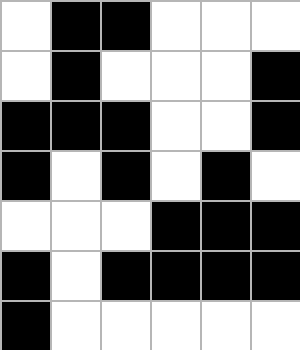[["white", "black", "black", "white", "white", "white"], ["white", "black", "white", "white", "white", "black"], ["black", "black", "black", "white", "white", "black"], ["black", "white", "black", "white", "black", "white"], ["white", "white", "white", "black", "black", "black"], ["black", "white", "black", "black", "black", "black"], ["black", "white", "white", "white", "white", "white"]]